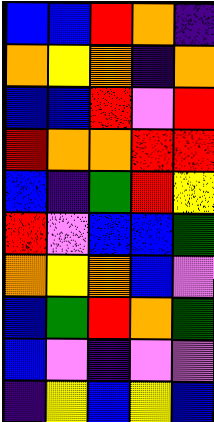[["blue", "blue", "red", "orange", "indigo"], ["orange", "yellow", "orange", "indigo", "orange"], ["blue", "blue", "red", "violet", "red"], ["red", "orange", "orange", "red", "red"], ["blue", "indigo", "green", "red", "yellow"], ["red", "violet", "blue", "blue", "green"], ["orange", "yellow", "orange", "blue", "violet"], ["blue", "green", "red", "orange", "green"], ["blue", "violet", "indigo", "violet", "violet"], ["indigo", "yellow", "blue", "yellow", "blue"]]